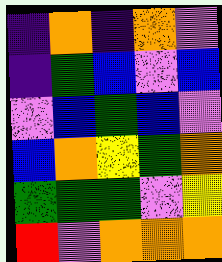[["indigo", "orange", "indigo", "orange", "violet"], ["indigo", "green", "blue", "violet", "blue"], ["violet", "blue", "green", "blue", "violet"], ["blue", "orange", "yellow", "green", "orange"], ["green", "green", "green", "violet", "yellow"], ["red", "violet", "orange", "orange", "orange"]]